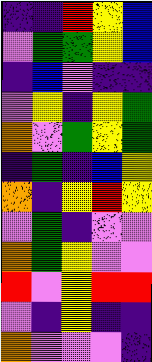[["indigo", "indigo", "red", "yellow", "blue"], ["violet", "green", "green", "yellow", "blue"], ["indigo", "blue", "violet", "indigo", "indigo"], ["violet", "yellow", "indigo", "yellow", "green"], ["orange", "violet", "green", "yellow", "green"], ["indigo", "green", "indigo", "blue", "yellow"], ["orange", "indigo", "yellow", "red", "yellow"], ["violet", "green", "indigo", "violet", "violet"], ["orange", "green", "yellow", "violet", "violet"], ["red", "violet", "yellow", "red", "red"], ["violet", "indigo", "yellow", "indigo", "indigo"], ["orange", "violet", "violet", "violet", "indigo"]]